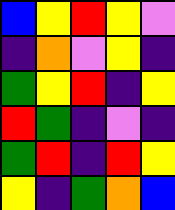[["blue", "yellow", "red", "yellow", "violet"], ["indigo", "orange", "violet", "yellow", "indigo"], ["green", "yellow", "red", "indigo", "yellow"], ["red", "green", "indigo", "violet", "indigo"], ["green", "red", "indigo", "red", "yellow"], ["yellow", "indigo", "green", "orange", "blue"]]